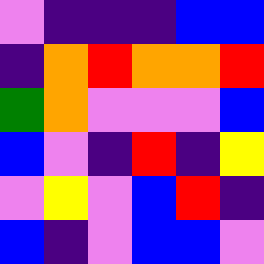[["violet", "indigo", "indigo", "indigo", "blue", "blue"], ["indigo", "orange", "red", "orange", "orange", "red"], ["green", "orange", "violet", "violet", "violet", "blue"], ["blue", "violet", "indigo", "red", "indigo", "yellow"], ["violet", "yellow", "violet", "blue", "red", "indigo"], ["blue", "indigo", "violet", "blue", "blue", "violet"]]